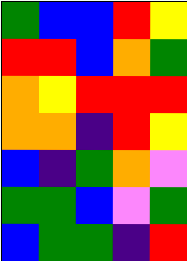[["green", "blue", "blue", "red", "yellow"], ["red", "red", "blue", "orange", "green"], ["orange", "yellow", "red", "red", "red"], ["orange", "orange", "indigo", "red", "yellow"], ["blue", "indigo", "green", "orange", "violet"], ["green", "green", "blue", "violet", "green"], ["blue", "green", "green", "indigo", "red"]]